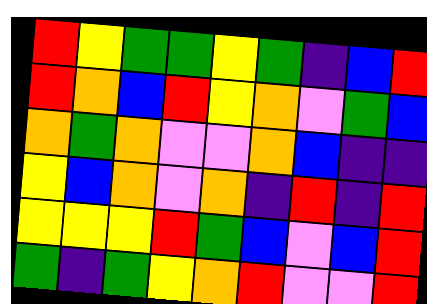[["red", "yellow", "green", "green", "yellow", "green", "indigo", "blue", "red"], ["red", "orange", "blue", "red", "yellow", "orange", "violet", "green", "blue"], ["orange", "green", "orange", "violet", "violet", "orange", "blue", "indigo", "indigo"], ["yellow", "blue", "orange", "violet", "orange", "indigo", "red", "indigo", "red"], ["yellow", "yellow", "yellow", "red", "green", "blue", "violet", "blue", "red"], ["green", "indigo", "green", "yellow", "orange", "red", "violet", "violet", "red"]]